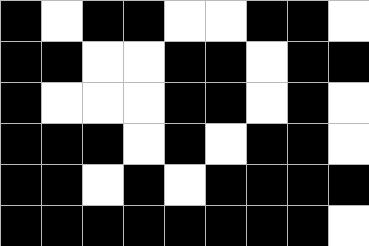[["black", "white", "black", "black", "white", "white", "black", "black", "white"], ["black", "black", "white", "white", "black", "black", "white", "black", "black"], ["black", "white", "white", "white", "black", "black", "white", "black", "white"], ["black", "black", "black", "white", "black", "white", "black", "black", "white"], ["black", "black", "white", "black", "white", "black", "black", "black", "black"], ["black", "black", "black", "black", "black", "black", "black", "black", "white"]]